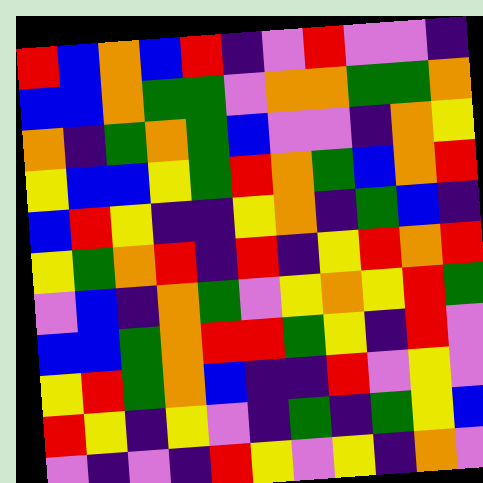[["red", "blue", "orange", "blue", "red", "indigo", "violet", "red", "violet", "violet", "indigo"], ["blue", "blue", "orange", "green", "green", "violet", "orange", "orange", "green", "green", "orange"], ["orange", "indigo", "green", "orange", "green", "blue", "violet", "violet", "indigo", "orange", "yellow"], ["yellow", "blue", "blue", "yellow", "green", "red", "orange", "green", "blue", "orange", "red"], ["blue", "red", "yellow", "indigo", "indigo", "yellow", "orange", "indigo", "green", "blue", "indigo"], ["yellow", "green", "orange", "red", "indigo", "red", "indigo", "yellow", "red", "orange", "red"], ["violet", "blue", "indigo", "orange", "green", "violet", "yellow", "orange", "yellow", "red", "green"], ["blue", "blue", "green", "orange", "red", "red", "green", "yellow", "indigo", "red", "violet"], ["yellow", "red", "green", "orange", "blue", "indigo", "indigo", "red", "violet", "yellow", "violet"], ["red", "yellow", "indigo", "yellow", "violet", "indigo", "green", "indigo", "green", "yellow", "blue"], ["violet", "indigo", "violet", "indigo", "red", "yellow", "violet", "yellow", "indigo", "orange", "violet"]]